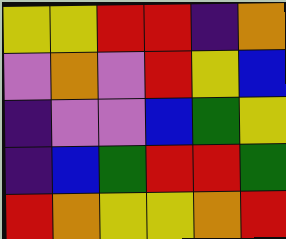[["yellow", "yellow", "red", "red", "indigo", "orange"], ["violet", "orange", "violet", "red", "yellow", "blue"], ["indigo", "violet", "violet", "blue", "green", "yellow"], ["indigo", "blue", "green", "red", "red", "green"], ["red", "orange", "yellow", "yellow", "orange", "red"]]